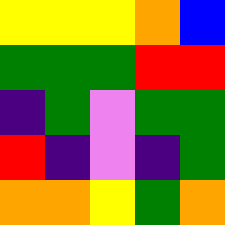[["yellow", "yellow", "yellow", "orange", "blue"], ["green", "green", "green", "red", "red"], ["indigo", "green", "violet", "green", "green"], ["red", "indigo", "violet", "indigo", "green"], ["orange", "orange", "yellow", "green", "orange"]]